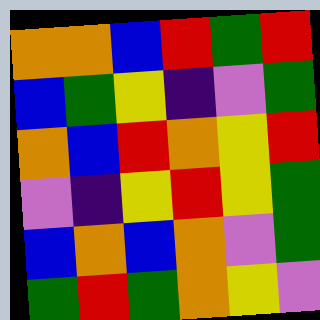[["orange", "orange", "blue", "red", "green", "red"], ["blue", "green", "yellow", "indigo", "violet", "green"], ["orange", "blue", "red", "orange", "yellow", "red"], ["violet", "indigo", "yellow", "red", "yellow", "green"], ["blue", "orange", "blue", "orange", "violet", "green"], ["green", "red", "green", "orange", "yellow", "violet"]]